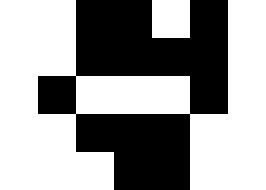[["white", "white", "black", "black", "white", "black", "white"], ["white", "white", "black", "black", "black", "black", "white"], ["white", "black", "white", "white", "white", "black", "white"], ["white", "white", "black", "black", "black", "white", "white"], ["white", "white", "white", "black", "black", "white", "white"]]